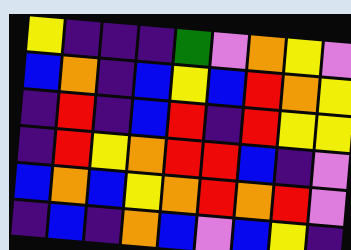[["yellow", "indigo", "indigo", "indigo", "green", "violet", "orange", "yellow", "violet"], ["blue", "orange", "indigo", "blue", "yellow", "blue", "red", "orange", "yellow"], ["indigo", "red", "indigo", "blue", "red", "indigo", "red", "yellow", "yellow"], ["indigo", "red", "yellow", "orange", "red", "red", "blue", "indigo", "violet"], ["blue", "orange", "blue", "yellow", "orange", "red", "orange", "red", "violet"], ["indigo", "blue", "indigo", "orange", "blue", "violet", "blue", "yellow", "indigo"]]